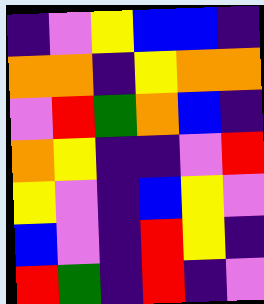[["indigo", "violet", "yellow", "blue", "blue", "indigo"], ["orange", "orange", "indigo", "yellow", "orange", "orange"], ["violet", "red", "green", "orange", "blue", "indigo"], ["orange", "yellow", "indigo", "indigo", "violet", "red"], ["yellow", "violet", "indigo", "blue", "yellow", "violet"], ["blue", "violet", "indigo", "red", "yellow", "indigo"], ["red", "green", "indigo", "red", "indigo", "violet"]]